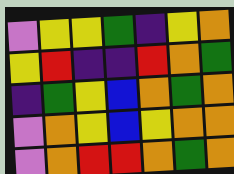[["violet", "yellow", "yellow", "green", "indigo", "yellow", "orange"], ["yellow", "red", "indigo", "indigo", "red", "orange", "green"], ["indigo", "green", "yellow", "blue", "orange", "green", "orange"], ["violet", "orange", "yellow", "blue", "yellow", "orange", "orange"], ["violet", "orange", "red", "red", "orange", "green", "orange"]]